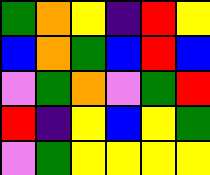[["green", "orange", "yellow", "indigo", "red", "yellow"], ["blue", "orange", "green", "blue", "red", "blue"], ["violet", "green", "orange", "violet", "green", "red"], ["red", "indigo", "yellow", "blue", "yellow", "green"], ["violet", "green", "yellow", "yellow", "yellow", "yellow"]]